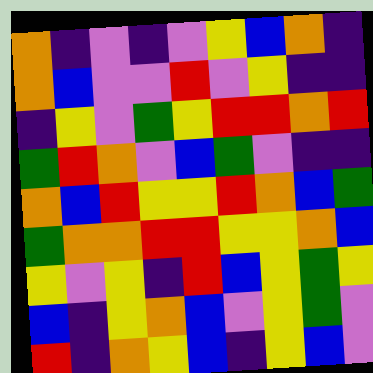[["orange", "indigo", "violet", "indigo", "violet", "yellow", "blue", "orange", "indigo"], ["orange", "blue", "violet", "violet", "red", "violet", "yellow", "indigo", "indigo"], ["indigo", "yellow", "violet", "green", "yellow", "red", "red", "orange", "red"], ["green", "red", "orange", "violet", "blue", "green", "violet", "indigo", "indigo"], ["orange", "blue", "red", "yellow", "yellow", "red", "orange", "blue", "green"], ["green", "orange", "orange", "red", "red", "yellow", "yellow", "orange", "blue"], ["yellow", "violet", "yellow", "indigo", "red", "blue", "yellow", "green", "yellow"], ["blue", "indigo", "yellow", "orange", "blue", "violet", "yellow", "green", "violet"], ["red", "indigo", "orange", "yellow", "blue", "indigo", "yellow", "blue", "violet"]]